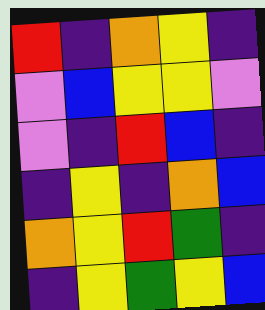[["red", "indigo", "orange", "yellow", "indigo"], ["violet", "blue", "yellow", "yellow", "violet"], ["violet", "indigo", "red", "blue", "indigo"], ["indigo", "yellow", "indigo", "orange", "blue"], ["orange", "yellow", "red", "green", "indigo"], ["indigo", "yellow", "green", "yellow", "blue"]]